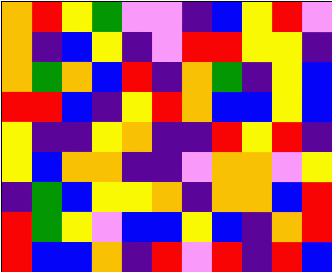[["orange", "red", "yellow", "green", "violet", "violet", "indigo", "blue", "yellow", "red", "violet"], ["orange", "indigo", "blue", "yellow", "indigo", "violet", "red", "red", "yellow", "yellow", "indigo"], ["orange", "green", "orange", "blue", "red", "indigo", "orange", "green", "indigo", "yellow", "blue"], ["red", "red", "blue", "indigo", "yellow", "red", "orange", "blue", "blue", "yellow", "blue"], ["yellow", "indigo", "indigo", "yellow", "orange", "indigo", "indigo", "red", "yellow", "red", "indigo"], ["yellow", "blue", "orange", "orange", "indigo", "indigo", "violet", "orange", "orange", "violet", "yellow"], ["indigo", "green", "blue", "yellow", "yellow", "orange", "indigo", "orange", "orange", "blue", "red"], ["red", "green", "yellow", "violet", "blue", "blue", "yellow", "blue", "indigo", "orange", "red"], ["red", "blue", "blue", "orange", "indigo", "red", "violet", "red", "indigo", "red", "blue"]]